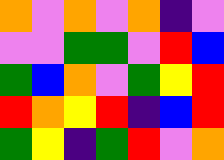[["orange", "violet", "orange", "violet", "orange", "indigo", "violet"], ["violet", "violet", "green", "green", "violet", "red", "blue"], ["green", "blue", "orange", "violet", "green", "yellow", "red"], ["red", "orange", "yellow", "red", "indigo", "blue", "red"], ["green", "yellow", "indigo", "green", "red", "violet", "orange"]]